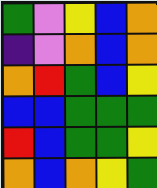[["green", "violet", "yellow", "blue", "orange"], ["indigo", "violet", "orange", "blue", "orange"], ["orange", "red", "green", "blue", "yellow"], ["blue", "blue", "green", "green", "green"], ["red", "blue", "green", "green", "yellow"], ["orange", "blue", "orange", "yellow", "green"]]